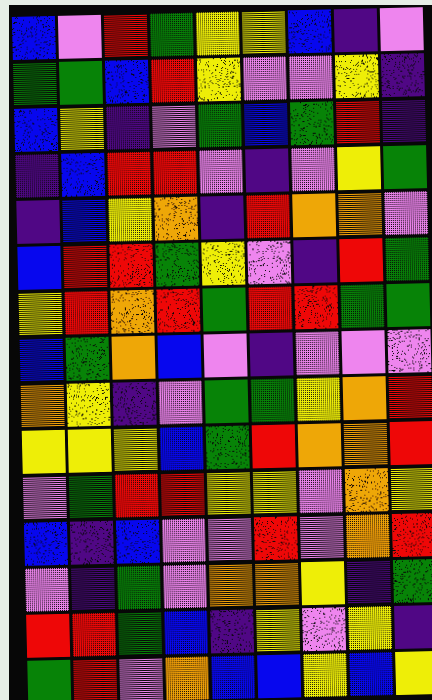[["blue", "violet", "red", "green", "yellow", "yellow", "blue", "indigo", "violet"], ["green", "green", "blue", "red", "yellow", "violet", "violet", "yellow", "indigo"], ["blue", "yellow", "indigo", "violet", "green", "blue", "green", "red", "indigo"], ["indigo", "blue", "red", "red", "violet", "indigo", "violet", "yellow", "green"], ["indigo", "blue", "yellow", "orange", "indigo", "red", "orange", "orange", "violet"], ["blue", "red", "red", "green", "yellow", "violet", "indigo", "red", "green"], ["yellow", "red", "orange", "red", "green", "red", "red", "green", "green"], ["blue", "green", "orange", "blue", "violet", "indigo", "violet", "violet", "violet"], ["orange", "yellow", "indigo", "violet", "green", "green", "yellow", "orange", "red"], ["yellow", "yellow", "yellow", "blue", "green", "red", "orange", "orange", "red"], ["violet", "green", "red", "red", "yellow", "yellow", "violet", "orange", "yellow"], ["blue", "indigo", "blue", "violet", "violet", "red", "violet", "orange", "red"], ["violet", "indigo", "green", "violet", "orange", "orange", "yellow", "indigo", "green"], ["red", "red", "green", "blue", "indigo", "yellow", "violet", "yellow", "indigo"], ["green", "red", "violet", "orange", "blue", "blue", "yellow", "blue", "yellow"]]